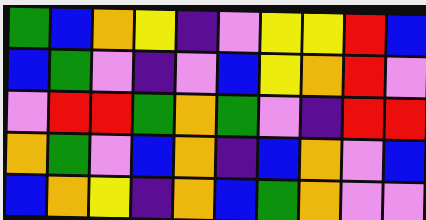[["green", "blue", "orange", "yellow", "indigo", "violet", "yellow", "yellow", "red", "blue"], ["blue", "green", "violet", "indigo", "violet", "blue", "yellow", "orange", "red", "violet"], ["violet", "red", "red", "green", "orange", "green", "violet", "indigo", "red", "red"], ["orange", "green", "violet", "blue", "orange", "indigo", "blue", "orange", "violet", "blue"], ["blue", "orange", "yellow", "indigo", "orange", "blue", "green", "orange", "violet", "violet"]]